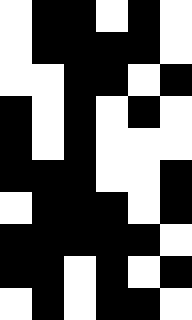[["white", "black", "black", "white", "black", "white"], ["white", "black", "black", "black", "black", "white"], ["white", "white", "black", "black", "white", "black"], ["black", "white", "black", "white", "black", "white"], ["black", "white", "black", "white", "white", "white"], ["black", "black", "black", "white", "white", "black"], ["white", "black", "black", "black", "white", "black"], ["black", "black", "black", "black", "black", "white"], ["black", "black", "white", "black", "white", "black"], ["white", "black", "white", "black", "black", "white"]]